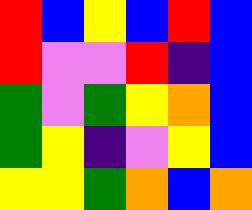[["red", "blue", "yellow", "blue", "red", "blue"], ["red", "violet", "violet", "red", "indigo", "blue"], ["green", "violet", "green", "yellow", "orange", "blue"], ["green", "yellow", "indigo", "violet", "yellow", "blue"], ["yellow", "yellow", "green", "orange", "blue", "orange"]]